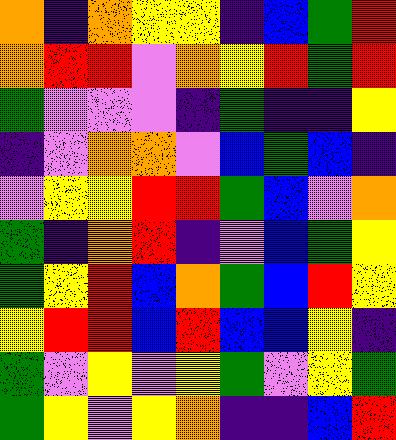[["orange", "indigo", "orange", "yellow", "yellow", "indigo", "blue", "green", "red"], ["orange", "red", "red", "violet", "orange", "yellow", "red", "green", "red"], ["green", "violet", "violet", "violet", "indigo", "green", "indigo", "indigo", "yellow"], ["indigo", "violet", "orange", "orange", "violet", "blue", "green", "blue", "indigo"], ["violet", "yellow", "yellow", "red", "red", "green", "blue", "violet", "orange"], ["green", "indigo", "orange", "red", "indigo", "violet", "blue", "green", "yellow"], ["green", "yellow", "red", "blue", "orange", "green", "blue", "red", "yellow"], ["yellow", "red", "red", "blue", "red", "blue", "blue", "yellow", "indigo"], ["green", "violet", "yellow", "violet", "yellow", "green", "violet", "yellow", "green"], ["green", "yellow", "violet", "yellow", "orange", "indigo", "indigo", "blue", "red"]]